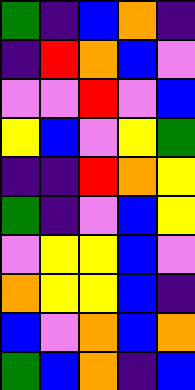[["green", "indigo", "blue", "orange", "indigo"], ["indigo", "red", "orange", "blue", "violet"], ["violet", "violet", "red", "violet", "blue"], ["yellow", "blue", "violet", "yellow", "green"], ["indigo", "indigo", "red", "orange", "yellow"], ["green", "indigo", "violet", "blue", "yellow"], ["violet", "yellow", "yellow", "blue", "violet"], ["orange", "yellow", "yellow", "blue", "indigo"], ["blue", "violet", "orange", "blue", "orange"], ["green", "blue", "orange", "indigo", "blue"]]